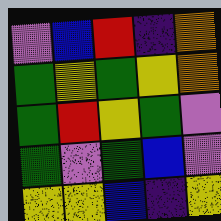[["violet", "blue", "red", "indigo", "orange"], ["green", "yellow", "green", "yellow", "orange"], ["green", "red", "yellow", "green", "violet"], ["green", "violet", "green", "blue", "violet"], ["yellow", "yellow", "blue", "indigo", "yellow"]]